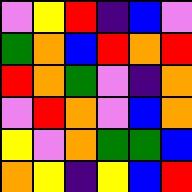[["violet", "yellow", "red", "indigo", "blue", "violet"], ["green", "orange", "blue", "red", "orange", "red"], ["red", "orange", "green", "violet", "indigo", "orange"], ["violet", "red", "orange", "violet", "blue", "orange"], ["yellow", "violet", "orange", "green", "green", "blue"], ["orange", "yellow", "indigo", "yellow", "blue", "red"]]